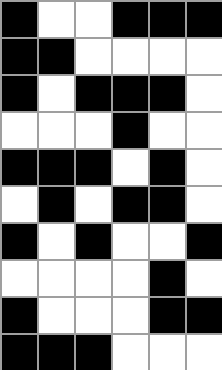[["black", "white", "white", "black", "black", "black"], ["black", "black", "white", "white", "white", "white"], ["black", "white", "black", "black", "black", "white"], ["white", "white", "white", "black", "white", "white"], ["black", "black", "black", "white", "black", "white"], ["white", "black", "white", "black", "black", "white"], ["black", "white", "black", "white", "white", "black"], ["white", "white", "white", "white", "black", "white"], ["black", "white", "white", "white", "black", "black"], ["black", "black", "black", "white", "white", "white"]]